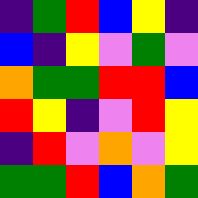[["indigo", "green", "red", "blue", "yellow", "indigo"], ["blue", "indigo", "yellow", "violet", "green", "violet"], ["orange", "green", "green", "red", "red", "blue"], ["red", "yellow", "indigo", "violet", "red", "yellow"], ["indigo", "red", "violet", "orange", "violet", "yellow"], ["green", "green", "red", "blue", "orange", "green"]]